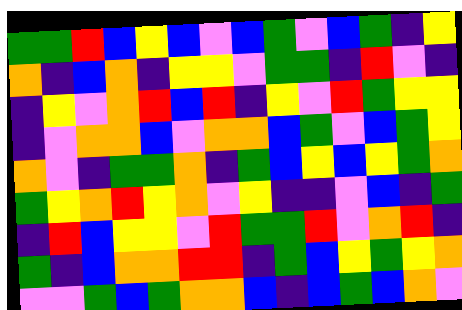[["green", "green", "red", "blue", "yellow", "blue", "violet", "blue", "green", "violet", "blue", "green", "indigo", "yellow"], ["orange", "indigo", "blue", "orange", "indigo", "yellow", "yellow", "violet", "green", "green", "indigo", "red", "violet", "indigo"], ["indigo", "yellow", "violet", "orange", "red", "blue", "red", "indigo", "yellow", "violet", "red", "green", "yellow", "yellow"], ["indigo", "violet", "orange", "orange", "blue", "violet", "orange", "orange", "blue", "green", "violet", "blue", "green", "yellow"], ["orange", "violet", "indigo", "green", "green", "orange", "indigo", "green", "blue", "yellow", "blue", "yellow", "green", "orange"], ["green", "yellow", "orange", "red", "yellow", "orange", "violet", "yellow", "indigo", "indigo", "violet", "blue", "indigo", "green"], ["indigo", "red", "blue", "yellow", "yellow", "violet", "red", "green", "green", "red", "violet", "orange", "red", "indigo"], ["green", "indigo", "blue", "orange", "orange", "red", "red", "indigo", "green", "blue", "yellow", "green", "yellow", "orange"], ["violet", "violet", "green", "blue", "green", "orange", "orange", "blue", "indigo", "blue", "green", "blue", "orange", "violet"]]